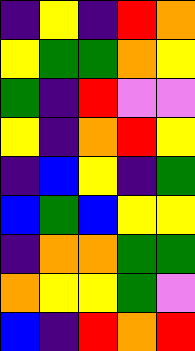[["indigo", "yellow", "indigo", "red", "orange"], ["yellow", "green", "green", "orange", "yellow"], ["green", "indigo", "red", "violet", "violet"], ["yellow", "indigo", "orange", "red", "yellow"], ["indigo", "blue", "yellow", "indigo", "green"], ["blue", "green", "blue", "yellow", "yellow"], ["indigo", "orange", "orange", "green", "green"], ["orange", "yellow", "yellow", "green", "violet"], ["blue", "indigo", "red", "orange", "red"]]